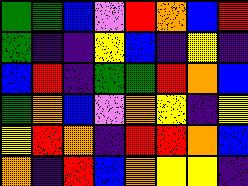[["green", "green", "blue", "violet", "red", "orange", "blue", "red"], ["green", "indigo", "indigo", "yellow", "blue", "indigo", "yellow", "indigo"], ["blue", "red", "indigo", "green", "green", "red", "orange", "blue"], ["green", "orange", "blue", "violet", "orange", "yellow", "indigo", "yellow"], ["yellow", "red", "orange", "indigo", "red", "red", "orange", "blue"], ["orange", "indigo", "red", "blue", "orange", "yellow", "yellow", "indigo"]]